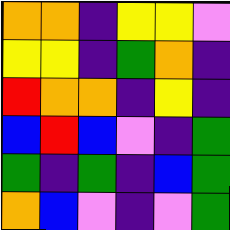[["orange", "orange", "indigo", "yellow", "yellow", "violet"], ["yellow", "yellow", "indigo", "green", "orange", "indigo"], ["red", "orange", "orange", "indigo", "yellow", "indigo"], ["blue", "red", "blue", "violet", "indigo", "green"], ["green", "indigo", "green", "indigo", "blue", "green"], ["orange", "blue", "violet", "indigo", "violet", "green"]]